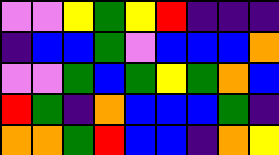[["violet", "violet", "yellow", "green", "yellow", "red", "indigo", "indigo", "indigo"], ["indigo", "blue", "blue", "green", "violet", "blue", "blue", "blue", "orange"], ["violet", "violet", "green", "blue", "green", "yellow", "green", "orange", "blue"], ["red", "green", "indigo", "orange", "blue", "blue", "blue", "green", "indigo"], ["orange", "orange", "green", "red", "blue", "blue", "indigo", "orange", "yellow"]]